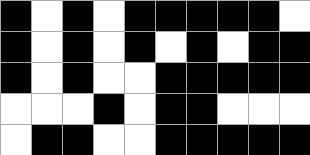[["black", "white", "black", "white", "black", "black", "black", "black", "black", "white"], ["black", "white", "black", "white", "black", "white", "black", "white", "black", "black"], ["black", "white", "black", "white", "white", "black", "black", "black", "black", "black"], ["white", "white", "white", "black", "white", "black", "black", "white", "white", "white"], ["white", "black", "black", "white", "white", "black", "black", "black", "black", "black"]]